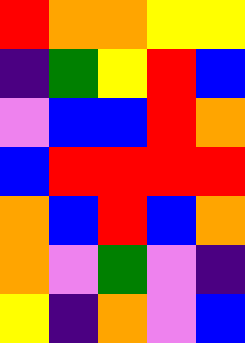[["red", "orange", "orange", "yellow", "yellow"], ["indigo", "green", "yellow", "red", "blue"], ["violet", "blue", "blue", "red", "orange"], ["blue", "red", "red", "red", "red"], ["orange", "blue", "red", "blue", "orange"], ["orange", "violet", "green", "violet", "indigo"], ["yellow", "indigo", "orange", "violet", "blue"]]